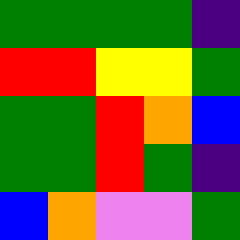[["green", "green", "green", "green", "indigo"], ["red", "red", "yellow", "yellow", "green"], ["green", "green", "red", "orange", "blue"], ["green", "green", "red", "green", "indigo"], ["blue", "orange", "violet", "violet", "green"]]